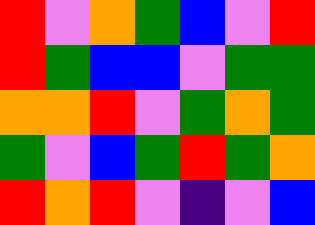[["red", "violet", "orange", "green", "blue", "violet", "red"], ["red", "green", "blue", "blue", "violet", "green", "green"], ["orange", "orange", "red", "violet", "green", "orange", "green"], ["green", "violet", "blue", "green", "red", "green", "orange"], ["red", "orange", "red", "violet", "indigo", "violet", "blue"]]